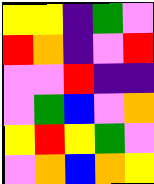[["yellow", "yellow", "indigo", "green", "violet"], ["red", "orange", "indigo", "violet", "red"], ["violet", "violet", "red", "indigo", "indigo"], ["violet", "green", "blue", "violet", "orange"], ["yellow", "red", "yellow", "green", "violet"], ["violet", "orange", "blue", "orange", "yellow"]]